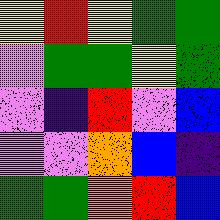[["yellow", "red", "yellow", "green", "green"], ["violet", "green", "green", "yellow", "green"], ["violet", "indigo", "red", "violet", "blue"], ["violet", "violet", "orange", "blue", "indigo"], ["green", "green", "orange", "red", "blue"]]